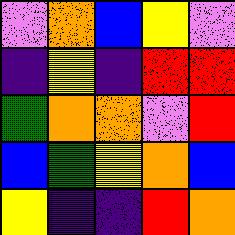[["violet", "orange", "blue", "yellow", "violet"], ["indigo", "yellow", "indigo", "red", "red"], ["green", "orange", "orange", "violet", "red"], ["blue", "green", "yellow", "orange", "blue"], ["yellow", "indigo", "indigo", "red", "orange"]]